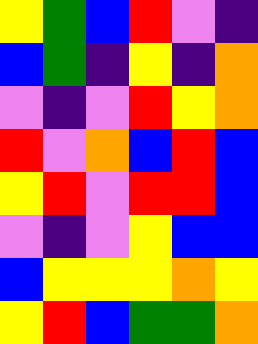[["yellow", "green", "blue", "red", "violet", "indigo"], ["blue", "green", "indigo", "yellow", "indigo", "orange"], ["violet", "indigo", "violet", "red", "yellow", "orange"], ["red", "violet", "orange", "blue", "red", "blue"], ["yellow", "red", "violet", "red", "red", "blue"], ["violet", "indigo", "violet", "yellow", "blue", "blue"], ["blue", "yellow", "yellow", "yellow", "orange", "yellow"], ["yellow", "red", "blue", "green", "green", "orange"]]